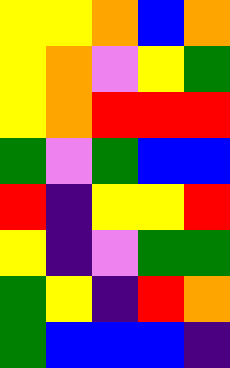[["yellow", "yellow", "orange", "blue", "orange"], ["yellow", "orange", "violet", "yellow", "green"], ["yellow", "orange", "red", "red", "red"], ["green", "violet", "green", "blue", "blue"], ["red", "indigo", "yellow", "yellow", "red"], ["yellow", "indigo", "violet", "green", "green"], ["green", "yellow", "indigo", "red", "orange"], ["green", "blue", "blue", "blue", "indigo"]]